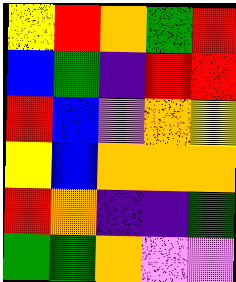[["yellow", "red", "orange", "green", "red"], ["blue", "green", "indigo", "red", "red"], ["red", "blue", "violet", "orange", "yellow"], ["yellow", "blue", "orange", "orange", "orange"], ["red", "orange", "indigo", "indigo", "green"], ["green", "green", "orange", "violet", "violet"]]